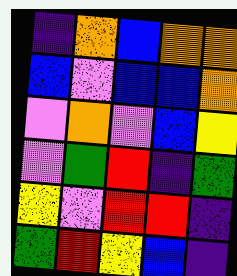[["indigo", "orange", "blue", "orange", "orange"], ["blue", "violet", "blue", "blue", "orange"], ["violet", "orange", "violet", "blue", "yellow"], ["violet", "green", "red", "indigo", "green"], ["yellow", "violet", "red", "red", "indigo"], ["green", "red", "yellow", "blue", "indigo"]]